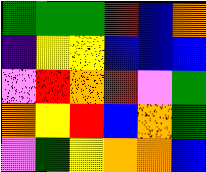[["green", "green", "green", "red", "blue", "orange"], ["indigo", "yellow", "yellow", "blue", "blue", "blue"], ["violet", "red", "orange", "red", "violet", "green"], ["orange", "yellow", "red", "blue", "orange", "green"], ["violet", "green", "yellow", "orange", "orange", "blue"]]